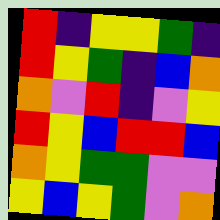[["red", "indigo", "yellow", "yellow", "green", "indigo"], ["red", "yellow", "green", "indigo", "blue", "orange"], ["orange", "violet", "red", "indigo", "violet", "yellow"], ["red", "yellow", "blue", "red", "red", "blue"], ["orange", "yellow", "green", "green", "violet", "violet"], ["yellow", "blue", "yellow", "green", "violet", "orange"]]